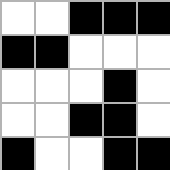[["white", "white", "black", "black", "black"], ["black", "black", "white", "white", "white"], ["white", "white", "white", "black", "white"], ["white", "white", "black", "black", "white"], ["black", "white", "white", "black", "black"]]